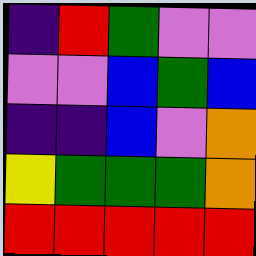[["indigo", "red", "green", "violet", "violet"], ["violet", "violet", "blue", "green", "blue"], ["indigo", "indigo", "blue", "violet", "orange"], ["yellow", "green", "green", "green", "orange"], ["red", "red", "red", "red", "red"]]